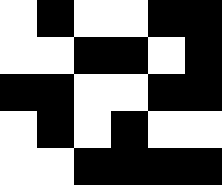[["white", "black", "white", "white", "black", "black"], ["white", "white", "black", "black", "white", "black"], ["black", "black", "white", "white", "black", "black"], ["white", "black", "white", "black", "white", "white"], ["white", "white", "black", "black", "black", "black"]]